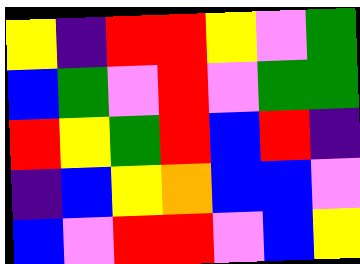[["yellow", "indigo", "red", "red", "yellow", "violet", "green"], ["blue", "green", "violet", "red", "violet", "green", "green"], ["red", "yellow", "green", "red", "blue", "red", "indigo"], ["indigo", "blue", "yellow", "orange", "blue", "blue", "violet"], ["blue", "violet", "red", "red", "violet", "blue", "yellow"]]